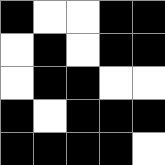[["black", "white", "white", "black", "black"], ["white", "black", "white", "black", "black"], ["white", "black", "black", "white", "white"], ["black", "white", "black", "black", "black"], ["black", "black", "black", "black", "white"]]